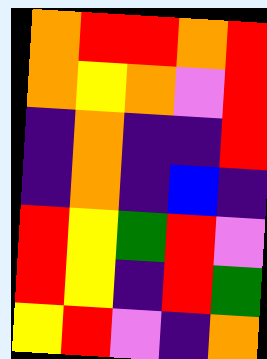[["orange", "red", "red", "orange", "red"], ["orange", "yellow", "orange", "violet", "red"], ["indigo", "orange", "indigo", "indigo", "red"], ["indigo", "orange", "indigo", "blue", "indigo"], ["red", "yellow", "green", "red", "violet"], ["red", "yellow", "indigo", "red", "green"], ["yellow", "red", "violet", "indigo", "orange"]]